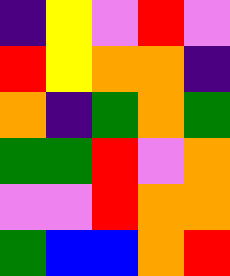[["indigo", "yellow", "violet", "red", "violet"], ["red", "yellow", "orange", "orange", "indigo"], ["orange", "indigo", "green", "orange", "green"], ["green", "green", "red", "violet", "orange"], ["violet", "violet", "red", "orange", "orange"], ["green", "blue", "blue", "orange", "red"]]